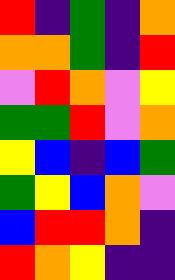[["red", "indigo", "green", "indigo", "orange"], ["orange", "orange", "green", "indigo", "red"], ["violet", "red", "orange", "violet", "yellow"], ["green", "green", "red", "violet", "orange"], ["yellow", "blue", "indigo", "blue", "green"], ["green", "yellow", "blue", "orange", "violet"], ["blue", "red", "red", "orange", "indigo"], ["red", "orange", "yellow", "indigo", "indigo"]]